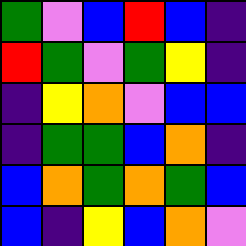[["green", "violet", "blue", "red", "blue", "indigo"], ["red", "green", "violet", "green", "yellow", "indigo"], ["indigo", "yellow", "orange", "violet", "blue", "blue"], ["indigo", "green", "green", "blue", "orange", "indigo"], ["blue", "orange", "green", "orange", "green", "blue"], ["blue", "indigo", "yellow", "blue", "orange", "violet"]]